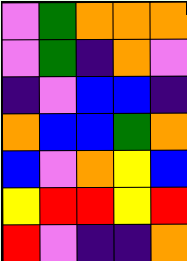[["violet", "green", "orange", "orange", "orange"], ["violet", "green", "indigo", "orange", "violet"], ["indigo", "violet", "blue", "blue", "indigo"], ["orange", "blue", "blue", "green", "orange"], ["blue", "violet", "orange", "yellow", "blue"], ["yellow", "red", "red", "yellow", "red"], ["red", "violet", "indigo", "indigo", "orange"]]